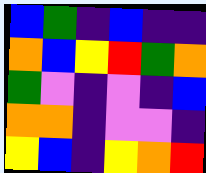[["blue", "green", "indigo", "blue", "indigo", "indigo"], ["orange", "blue", "yellow", "red", "green", "orange"], ["green", "violet", "indigo", "violet", "indigo", "blue"], ["orange", "orange", "indigo", "violet", "violet", "indigo"], ["yellow", "blue", "indigo", "yellow", "orange", "red"]]